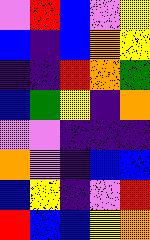[["violet", "red", "blue", "violet", "yellow"], ["blue", "indigo", "blue", "orange", "yellow"], ["indigo", "indigo", "red", "orange", "green"], ["blue", "green", "yellow", "indigo", "orange"], ["violet", "violet", "indigo", "indigo", "indigo"], ["orange", "violet", "indigo", "blue", "blue"], ["blue", "yellow", "indigo", "violet", "red"], ["red", "blue", "blue", "yellow", "orange"]]